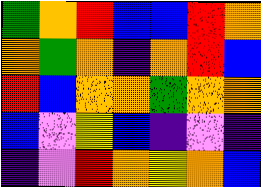[["green", "orange", "red", "blue", "blue", "red", "orange"], ["orange", "green", "orange", "indigo", "orange", "red", "blue"], ["red", "blue", "orange", "orange", "green", "orange", "orange"], ["blue", "violet", "yellow", "blue", "indigo", "violet", "indigo"], ["indigo", "violet", "red", "orange", "yellow", "orange", "blue"]]